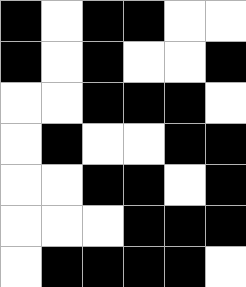[["black", "white", "black", "black", "white", "white"], ["black", "white", "black", "white", "white", "black"], ["white", "white", "black", "black", "black", "white"], ["white", "black", "white", "white", "black", "black"], ["white", "white", "black", "black", "white", "black"], ["white", "white", "white", "black", "black", "black"], ["white", "black", "black", "black", "black", "white"]]